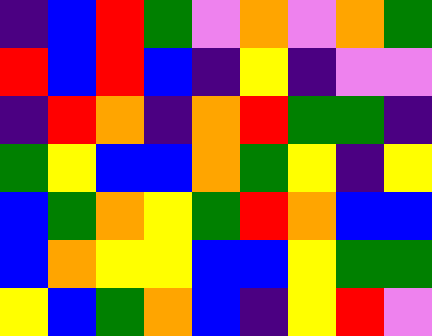[["indigo", "blue", "red", "green", "violet", "orange", "violet", "orange", "green"], ["red", "blue", "red", "blue", "indigo", "yellow", "indigo", "violet", "violet"], ["indigo", "red", "orange", "indigo", "orange", "red", "green", "green", "indigo"], ["green", "yellow", "blue", "blue", "orange", "green", "yellow", "indigo", "yellow"], ["blue", "green", "orange", "yellow", "green", "red", "orange", "blue", "blue"], ["blue", "orange", "yellow", "yellow", "blue", "blue", "yellow", "green", "green"], ["yellow", "blue", "green", "orange", "blue", "indigo", "yellow", "red", "violet"]]